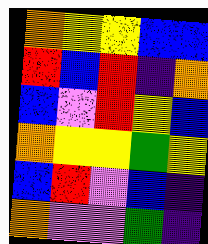[["orange", "yellow", "yellow", "blue", "blue"], ["red", "blue", "red", "indigo", "orange"], ["blue", "violet", "red", "yellow", "blue"], ["orange", "yellow", "yellow", "green", "yellow"], ["blue", "red", "violet", "blue", "indigo"], ["orange", "violet", "violet", "green", "indigo"]]